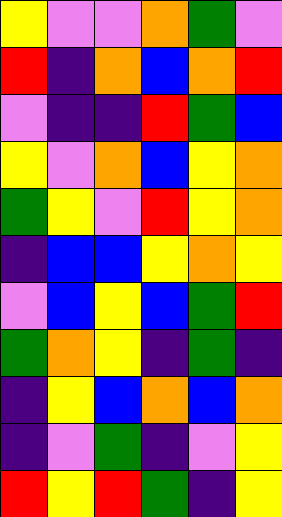[["yellow", "violet", "violet", "orange", "green", "violet"], ["red", "indigo", "orange", "blue", "orange", "red"], ["violet", "indigo", "indigo", "red", "green", "blue"], ["yellow", "violet", "orange", "blue", "yellow", "orange"], ["green", "yellow", "violet", "red", "yellow", "orange"], ["indigo", "blue", "blue", "yellow", "orange", "yellow"], ["violet", "blue", "yellow", "blue", "green", "red"], ["green", "orange", "yellow", "indigo", "green", "indigo"], ["indigo", "yellow", "blue", "orange", "blue", "orange"], ["indigo", "violet", "green", "indigo", "violet", "yellow"], ["red", "yellow", "red", "green", "indigo", "yellow"]]